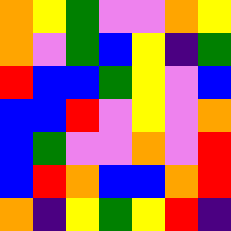[["orange", "yellow", "green", "violet", "violet", "orange", "yellow"], ["orange", "violet", "green", "blue", "yellow", "indigo", "green"], ["red", "blue", "blue", "green", "yellow", "violet", "blue"], ["blue", "blue", "red", "violet", "yellow", "violet", "orange"], ["blue", "green", "violet", "violet", "orange", "violet", "red"], ["blue", "red", "orange", "blue", "blue", "orange", "red"], ["orange", "indigo", "yellow", "green", "yellow", "red", "indigo"]]